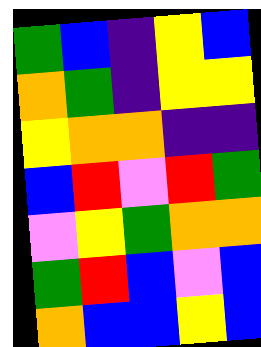[["green", "blue", "indigo", "yellow", "blue"], ["orange", "green", "indigo", "yellow", "yellow"], ["yellow", "orange", "orange", "indigo", "indigo"], ["blue", "red", "violet", "red", "green"], ["violet", "yellow", "green", "orange", "orange"], ["green", "red", "blue", "violet", "blue"], ["orange", "blue", "blue", "yellow", "blue"]]